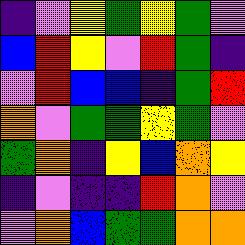[["indigo", "violet", "yellow", "green", "yellow", "green", "violet"], ["blue", "red", "yellow", "violet", "red", "green", "indigo"], ["violet", "red", "blue", "blue", "indigo", "green", "red"], ["orange", "violet", "green", "green", "yellow", "green", "violet"], ["green", "orange", "indigo", "yellow", "blue", "orange", "yellow"], ["indigo", "violet", "indigo", "indigo", "red", "orange", "violet"], ["violet", "orange", "blue", "green", "green", "orange", "orange"]]